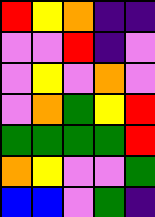[["red", "yellow", "orange", "indigo", "indigo"], ["violet", "violet", "red", "indigo", "violet"], ["violet", "yellow", "violet", "orange", "violet"], ["violet", "orange", "green", "yellow", "red"], ["green", "green", "green", "green", "red"], ["orange", "yellow", "violet", "violet", "green"], ["blue", "blue", "violet", "green", "indigo"]]